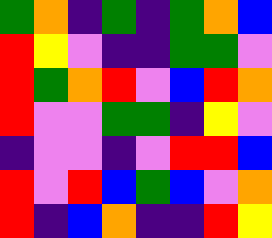[["green", "orange", "indigo", "green", "indigo", "green", "orange", "blue"], ["red", "yellow", "violet", "indigo", "indigo", "green", "green", "violet"], ["red", "green", "orange", "red", "violet", "blue", "red", "orange"], ["red", "violet", "violet", "green", "green", "indigo", "yellow", "violet"], ["indigo", "violet", "violet", "indigo", "violet", "red", "red", "blue"], ["red", "violet", "red", "blue", "green", "blue", "violet", "orange"], ["red", "indigo", "blue", "orange", "indigo", "indigo", "red", "yellow"]]